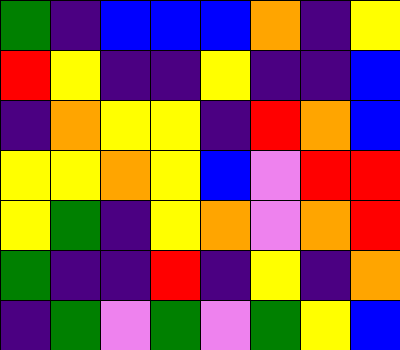[["green", "indigo", "blue", "blue", "blue", "orange", "indigo", "yellow"], ["red", "yellow", "indigo", "indigo", "yellow", "indigo", "indigo", "blue"], ["indigo", "orange", "yellow", "yellow", "indigo", "red", "orange", "blue"], ["yellow", "yellow", "orange", "yellow", "blue", "violet", "red", "red"], ["yellow", "green", "indigo", "yellow", "orange", "violet", "orange", "red"], ["green", "indigo", "indigo", "red", "indigo", "yellow", "indigo", "orange"], ["indigo", "green", "violet", "green", "violet", "green", "yellow", "blue"]]